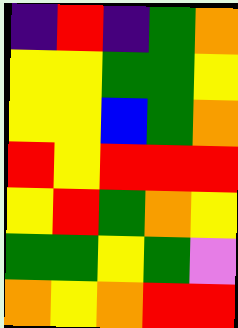[["indigo", "red", "indigo", "green", "orange"], ["yellow", "yellow", "green", "green", "yellow"], ["yellow", "yellow", "blue", "green", "orange"], ["red", "yellow", "red", "red", "red"], ["yellow", "red", "green", "orange", "yellow"], ["green", "green", "yellow", "green", "violet"], ["orange", "yellow", "orange", "red", "red"]]